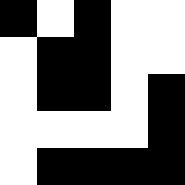[["black", "white", "black", "white", "white"], ["white", "black", "black", "white", "white"], ["white", "black", "black", "white", "black"], ["white", "white", "white", "white", "black"], ["white", "black", "black", "black", "black"]]